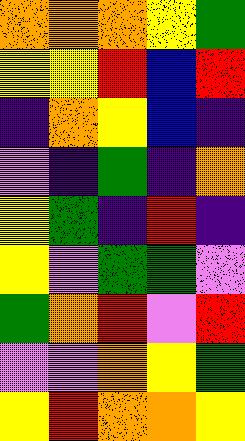[["orange", "orange", "orange", "yellow", "green"], ["yellow", "yellow", "red", "blue", "red"], ["indigo", "orange", "yellow", "blue", "indigo"], ["violet", "indigo", "green", "indigo", "orange"], ["yellow", "green", "indigo", "red", "indigo"], ["yellow", "violet", "green", "green", "violet"], ["green", "orange", "red", "violet", "red"], ["violet", "violet", "orange", "yellow", "green"], ["yellow", "red", "orange", "orange", "yellow"]]